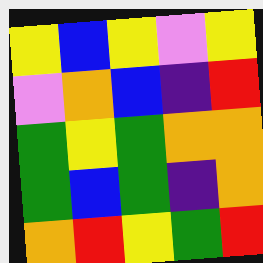[["yellow", "blue", "yellow", "violet", "yellow"], ["violet", "orange", "blue", "indigo", "red"], ["green", "yellow", "green", "orange", "orange"], ["green", "blue", "green", "indigo", "orange"], ["orange", "red", "yellow", "green", "red"]]